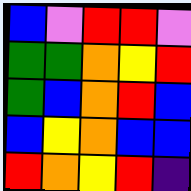[["blue", "violet", "red", "red", "violet"], ["green", "green", "orange", "yellow", "red"], ["green", "blue", "orange", "red", "blue"], ["blue", "yellow", "orange", "blue", "blue"], ["red", "orange", "yellow", "red", "indigo"]]